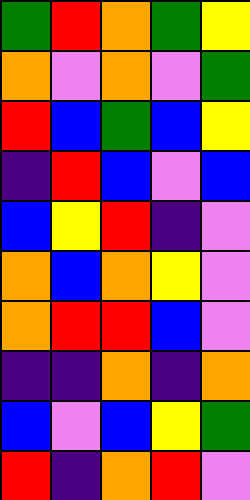[["green", "red", "orange", "green", "yellow"], ["orange", "violet", "orange", "violet", "green"], ["red", "blue", "green", "blue", "yellow"], ["indigo", "red", "blue", "violet", "blue"], ["blue", "yellow", "red", "indigo", "violet"], ["orange", "blue", "orange", "yellow", "violet"], ["orange", "red", "red", "blue", "violet"], ["indigo", "indigo", "orange", "indigo", "orange"], ["blue", "violet", "blue", "yellow", "green"], ["red", "indigo", "orange", "red", "violet"]]